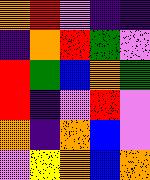[["orange", "red", "violet", "indigo", "indigo"], ["indigo", "orange", "red", "green", "violet"], ["red", "green", "blue", "orange", "green"], ["red", "indigo", "violet", "red", "violet"], ["orange", "indigo", "orange", "blue", "violet"], ["violet", "yellow", "orange", "blue", "orange"]]